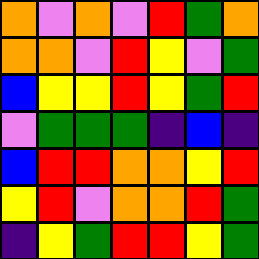[["orange", "violet", "orange", "violet", "red", "green", "orange"], ["orange", "orange", "violet", "red", "yellow", "violet", "green"], ["blue", "yellow", "yellow", "red", "yellow", "green", "red"], ["violet", "green", "green", "green", "indigo", "blue", "indigo"], ["blue", "red", "red", "orange", "orange", "yellow", "red"], ["yellow", "red", "violet", "orange", "orange", "red", "green"], ["indigo", "yellow", "green", "red", "red", "yellow", "green"]]